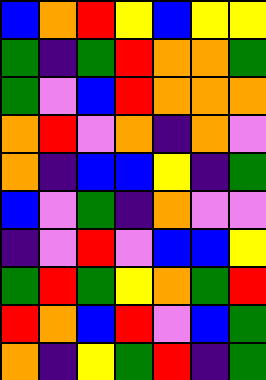[["blue", "orange", "red", "yellow", "blue", "yellow", "yellow"], ["green", "indigo", "green", "red", "orange", "orange", "green"], ["green", "violet", "blue", "red", "orange", "orange", "orange"], ["orange", "red", "violet", "orange", "indigo", "orange", "violet"], ["orange", "indigo", "blue", "blue", "yellow", "indigo", "green"], ["blue", "violet", "green", "indigo", "orange", "violet", "violet"], ["indigo", "violet", "red", "violet", "blue", "blue", "yellow"], ["green", "red", "green", "yellow", "orange", "green", "red"], ["red", "orange", "blue", "red", "violet", "blue", "green"], ["orange", "indigo", "yellow", "green", "red", "indigo", "green"]]